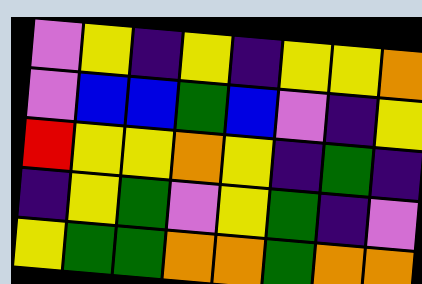[["violet", "yellow", "indigo", "yellow", "indigo", "yellow", "yellow", "orange"], ["violet", "blue", "blue", "green", "blue", "violet", "indigo", "yellow"], ["red", "yellow", "yellow", "orange", "yellow", "indigo", "green", "indigo"], ["indigo", "yellow", "green", "violet", "yellow", "green", "indigo", "violet"], ["yellow", "green", "green", "orange", "orange", "green", "orange", "orange"]]